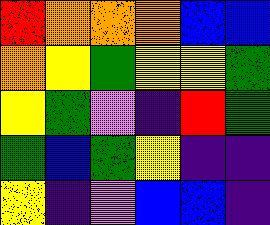[["red", "orange", "orange", "orange", "blue", "blue"], ["orange", "yellow", "green", "yellow", "yellow", "green"], ["yellow", "green", "violet", "indigo", "red", "green"], ["green", "blue", "green", "yellow", "indigo", "indigo"], ["yellow", "indigo", "violet", "blue", "blue", "indigo"]]